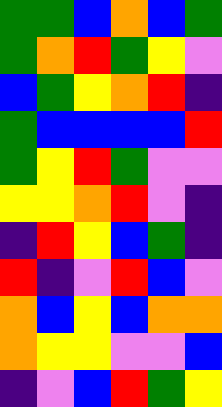[["green", "green", "blue", "orange", "blue", "green"], ["green", "orange", "red", "green", "yellow", "violet"], ["blue", "green", "yellow", "orange", "red", "indigo"], ["green", "blue", "blue", "blue", "blue", "red"], ["green", "yellow", "red", "green", "violet", "violet"], ["yellow", "yellow", "orange", "red", "violet", "indigo"], ["indigo", "red", "yellow", "blue", "green", "indigo"], ["red", "indigo", "violet", "red", "blue", "violet"], ["orange", "blue", "yellow", "blue", "orange", "orange"], ["orange", "yellow", "yellow", "violet", "violet", "blue"], ["indigo", "violet", "blue", "red", "green", "yellow"]]